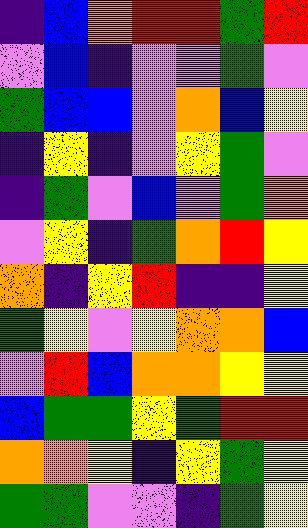[["indigo", "blue", "orange", "red", "red", "green", "red"], ["violet", "blue", "indigo", "violet", "violet", "green", "violet"], ["green", "blue", "blue", "violet", "orange", "blue", "yellow"], ["indigo", "yellow", "indigo", "violet", "yellow", "green", "violet"], ["indigo", "green", "violet", "blue", "violet", "green", "orange"], ["violet", "yellow", "indigo", "green", "orange", "red", "yellow"], ["orange", "indigo", "yellow", "red", "indigo", "indigo", "yellow"], ["green", "yellow", "violet", "yellow", "orange", "orange", "blue"], ["violet", "red", "blue", "orange", "orange", "yellow", "yellow"], ["blue", "green", "green", "yellow", "green", "red", "red"], ["orange", "orange", "yellow", "indigo", "yellow", "green", "yellow"], ["green", "green", "violet", "violet", "indigo", "green", "yellow"]]